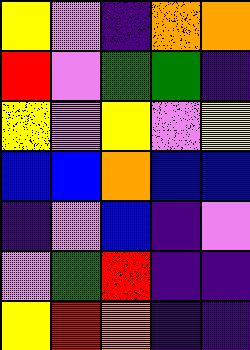[["yellow", "violet", "indigo", "orange", "orange"], ["red", "violet", "green", "green", "indigo"], ["yellow", "violet", "yellow", "violet", "yellow"], ["blue", "blue", "orange", "blue", "blue"], ["indigo", "violet", "blue", "indigo", "violet"], ["violet", "green", "red", "indigo", "indigo"], ["yellow", "red", "orange", "indigo", "indigo"]]